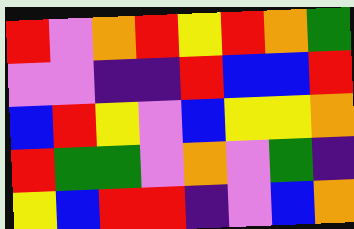[["red", "violet", "orange", "red", "yellow", "red", "orange", "green"], ["violet", "violet", "indigo", "indigo", "red", "blue", "blue", "red"], ["blue", "red", "yellow", "violet", "blue", "yellow", "yellow", "orange"], ["red", "green", "green", "violet", "orange", "violet", "green", "indigo"], ["yellow", "blue", "red", "red", "indigo", "violet", "blue", "orange"]]